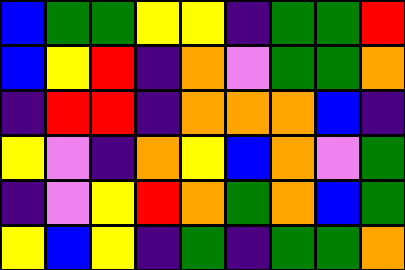[["blue", "green", "green", "yellow", "yellow", "indigo", "green", "green", "red"], ["blue", "yellow", "red", "indigo", "orange", "violet", "green", "green", "orange"], ["indigo", "red", "red", "indigo", "orange", "orange", "orange", "blue", "indigo"], ["yellow", "violet", "indigo", "orange", "yellow", "blue", "orange", "violet", "green"], ["indigo", "violet", "yellow", "red", "orange", "green", "orange", "blue", "green"], ["yellow", "blue", "yellow", "indigo", "green", "indigo", "green", "green", "orange"]]